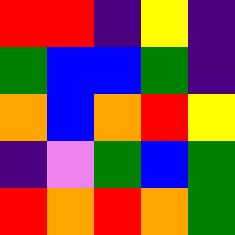[["red", "red", "indigo", "yellow", "indigo"], ["green", "blue", "blue", "green", "indigo"], ["orange", "blue", "orange", "red", "yellow"], ["indigo", "violet", "green", "blue", "green"], ["red", "orange", "red", "orange", "green"]]